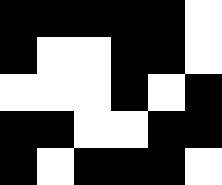[["black", "black", "black", "black", "black", "white"], ["black", "white", "white", "black", "black", "white"], ["white", "white", "white", "black", "white", "black"], ["black", "black", "white", "white", "black", "black"], ["black", "white", "black", "black", "black", "white"]]